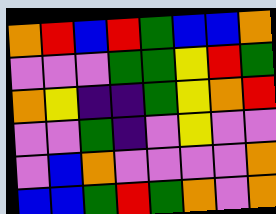[["orange", "red", "blue", "red", "green", "blue", "blue", "orange"], ["violet", "violet", "violet", "green", "green", "yellow", "red", "green"], ["orange", "yellow", "indigo", "indigo", "green", "yellow", "orange", "red"], ["violet", "violet", "green", "indigo", "violet", "yellow", "violet", "violet"], ["violet", "blue", "orange", "violet", "violet", "violet", "violet", "orange"], ["blue", "blue", "green", "red", "green", "orange", "violet", "orange"]]